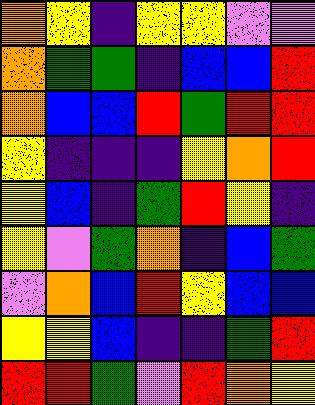[["orange", "yellow", "indigo", "yellow", "yellow", "violet", "violet"], ["orange", "green", "green", "indigo", "blue", "blue", "red"], ["orange", "blue", "blue", "red", "green", "red", "red"], ["yellow", "indigo", "indigo", "indigo", "yellow", "orange", "red"], ["yellow", "blue", "indigo", "green", "red", "yellow", "indigo"], ["yellow", "violet", "green", "orange", "indigo", "blue", "green"], ["violet", "orange", "blue", "red", "yellow", "blue", "blue"], ["yellow", "yellow", "blue", "indigo", "indigo", "green", "red"], ["red", "red", "green", "violet", "red", "orange", "yellow"]]